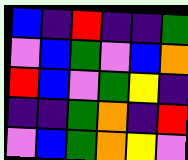[["blue", "indigo", "red", "indigo", "indigo", "green"], ["violet", "blue", "green", "violet", "blue", "orange"], ["red", "blue", "violet", "green", "yellow", "indigo"], ["indigo", "indigo", "green", "orange", "indigo", "red"], ["violet", "blue", "green", "orange", "yellow", "violet"]]